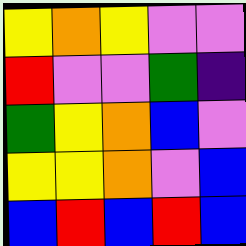[["yellow", "orange", "yellow", "violet", "violet"], ["red", "violet", "violet", "green", "indigo"], ["green", "yellow", "orange", "blue", "violet"], ["yellow", "yellow", "orange", "violet", "blue"], ["blue", "red", "blue", "red", "blue"]]